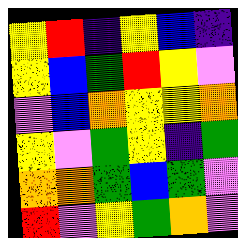[["yellow", "red", "indigo", "yellow", "blue", "indigo"], ["yellow", "blue", "green", "red", "yellow", "violet"], ["violet", "blue", "orange", "yellow", "yellow", "orange"], ["yellow", "violet", "green", "yellow", "indigo", "green"], ["orange", "orange", "green", "blue", "green", "violet"], ["red", "violet", "yellow", "green", "orange", "violet"]]